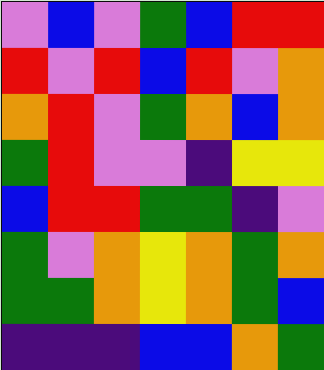[["violet", "blue", "violet", "green", "blue", "red", "red"], ["red", "violet", "red", "blue", "red", "violet", "orange"], ["orange", "red", "violet", "green", "orange", "blue", "orange"], ["green", "red", "violet", "violet", "indigo", "yellow", "yellow"], ["blue", "red", "red", "green", "green", "indigo", "violet"], ["green", "violet", "orange", "yellow", "orange", "green", "orange"], ["green", "green", "orange", "yellow", "orange", "green", "blue"], ["indigo", "indigo", "indigo", "blue", "blue", "orange", "green"]]